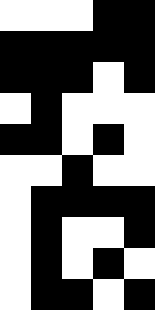[["white", "white", "white", "black", "black"], ["black", "black", "black", "black", "black"], ["black", "black", "black", "white", "black"], ["white", "black", "white", "white", "white"], ["black", "black", "white", "black", "white"], ["white", "white", "black", "white", "white"], ["white", "black", "black", "black", "black"], ["white", "black", "white", "white", "black"], ["white", "black", "white", "black", "white"], ["white", "black", "black", "white", "black"]]